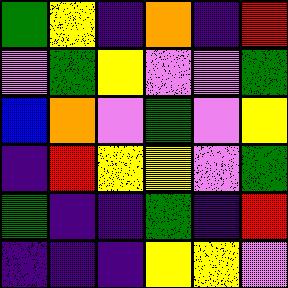[["green", "yellow", "indigo", "orange", "indigo", "red"], ["violet", "green", "yellow", "violet", "violet", "green"], ["blue", "orange", "violet", "green", "violet", "yellow"], ["indigo", "red", "yellow", "yellow", "violet", "green"], ["green", "indigo", "indigo", "green", "indigo", "red"], ["indigo", "indigo", "indigo", "yellow", "yellow", "violet"]]